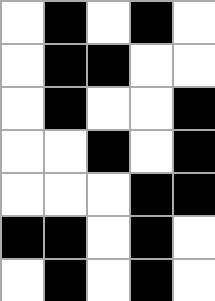[["white", "black", "white", "black", "white"], ["white", "black", "black", "white", "white"], ["white", "black", "white", "white", "black"], ["white", "white", "black", "white", "black"], ["white", "white", "white", "black", "black"], ["black", "black", "white", "black", "white"], ["white", "black", "white", "black", "white"]]